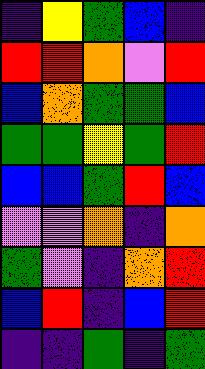[["indigo", "yellow", "green", "blue", "indigo"], ["red", "red", "orange", "violet", "red"], ["blue", "orange", "green", "green", "blue"], ["green", "green", "yellow", "green", "red"], ["blue", "blue", "green", "red", "blue"], ["violet", "violet", "orange", "indigo", "orange"], ["green", "violet", "indigo", "orange", "red"], ["blue", "red", "indigo", "blue", "red"], ["indigo", "indigo", "green", "indigo", "green"]]